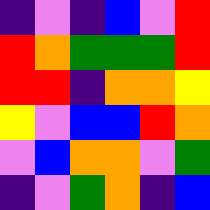[["indigo", "violet", "indigo", "blue", "violet", "red"], ["red", "orange", "green", "green", "green", "red"], ["red", "red", "indigo", "orange", "orange", "yellow"], ["yellow", "violet", "blue", "blue", "red", "orange"], ["violet", "blue", "orange", "orange", "violet", "green"], ["indigo", "violet", "green", "orange", "indigo", "blue"]]